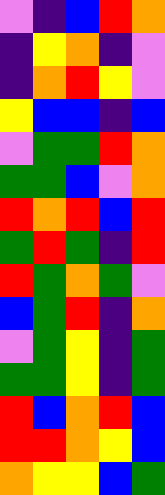[["violet", "indigo", "blue", "red", "orange"], ["indigo", "yellow", "orange", "indigo", "violet"], ["indigo", "orange", "red", "yellow", "violet"], ["yellow", "blue", "blue", "indigo", "blue"], ["violet", "green", "green", "red", "orange"], ["green", "green", "blue", "violet", "orange"], ["red", "orange", "red", "blue", "red"], ["green", "red", "green", "indigo", "red"], ["red", "green", "orange", "green", "violet"], ["blue", "green", "red", "indigo", "orange"], ["violet", "green", "yellow", "indigo", "green"], ["green", "green", "yellow", "indigo", "green"], ["red", "blue", "orange", "red", "blue"], ["red", "red", "orange", "yellow", "blue"], ["orange", "yellow", "yellow", "blue", "green"]]